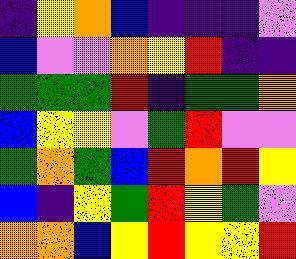[["indigo", "yellow", "orange", "blue", "indigo", "indigo", "indigo", "violet"], ["blue", "violet", "violet", "orange", "yellow", "red", "indigo", "indigo"], ["green", "green", "green", "red", "indigo", "green", "green", "orange"], ["blue", "yellow", "yellow", "violet", "green", "red", "violet", "violet"], ["green", "orange", "green", "blue", "red", "orange", "red", "yellow"], ["blue", "indigo", "yellow", "green", "red", "yellow", "green", "violet"], ["orange", "orange", "blue", "yellow", "red", "yellow", "yellow", "red"]]